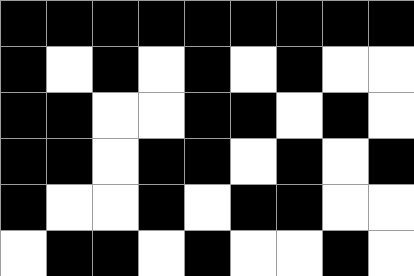[["black", "black", "black", "black", "black", "black", "black", "black", "black"], ["black", "white", "black", "white", "black", "white", "black", "white", "white"], ["black", "black", "white", "white", "black", "black", "white", "black", "white"], ["black", "black", "white", "black", "black", "white", "black", "white", "black"], ["black", "white", "white", "black", "white", "black", "black", "white", "white"], ["white", "black", "black", "white", "black", "white", "white", "black", "white"]]